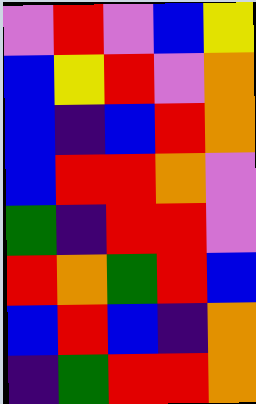[["violet", "red", "violet", "blue", "yellow"], ["blue", "yellow", "red", "violet", "orange"], ["blue", "indigo", "blue", "red", "orange"], ["blue", "red", "red", "orange", "violet"], ["green", "indigo", "red", "red", "violet"], ["red", "orange", "green", "red", "blue"], ["blue", "red", "blue", "indigo", "orange"], ["indigo", "green", "red", "red", "orange"]]